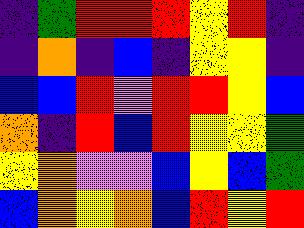[["indigo", "green", "red", "red", "red", "yellow", "red", "indigo"], ["indigo", "orange", "indigo", "blue", "indigo", "yellow", "yellow", "indigo"], ["blue", "blue", "red", "violet", "red", "red", "yellow", "blue"], ["orange", "indigo", "red", "blue", "red", "yellow", "yellow", "green"], ["yellow", "orange", "violet", "violet", "blue", "yellow", "blue", "green"], ["blue", "orange", "yellow", "orange", "blue", "red", "yellow", "red"]]